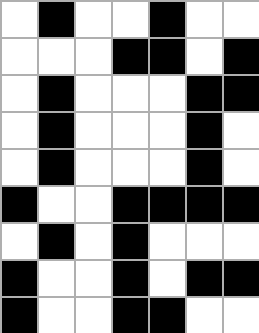[["white", "black", "white", "white", "black", "white", "white"], ["white", "white", "white", "black", "black", "white", "black"], ["white", "black", "white", "white", "white", "black", "black"], ["white", "black", "white", "white", "white", "black", "white"], ["white", "black", "white", "white", "white", "black", "white"], ["black", "white", "white", "black", "black", "black", "black"], ["white", "black", "white", "black", "white", "white", "white"], ["black", "white", "white", "black", "white", "black", "black"], ["black", "white", "white", "black", "black", "white", "white"]]